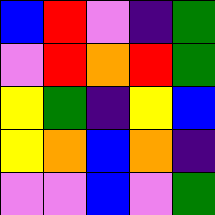[["blue", "red", "violet", "indigo", "green"], ["violet", "red", "orange", "red", "green"], ["yellow", "green", "indigo", "yellow", "blue"], ["yellow", "orange", "blue", "orange", "indigo"], ["violet", "violet", "blue", "violet", "green"]]